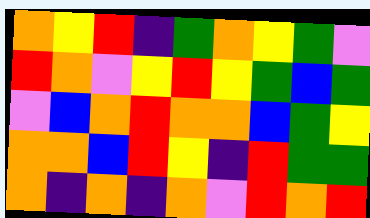[["orange", "yellow", "red", "indigo", "green", "orange", "yellow", "green", "violet"], ["red", "orange", "violet", "yellow", "red", "yellow", "green", "blue", "green"], ["violet", "blue", "orange", "red", "orange", "orange", "blue", "green", "yellow"], ["orange", "orange", "blue", "red", "yellow", "indigo", "red", "green", "green"], ["orange", "indigo", "orange", "indigo", "orange", "violet", "red", "orange", "red"]]